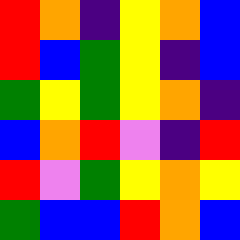[["red", "orange", "indigo", "yellow", "orange", "blue"], ["red", "blue", "green", "yellow", "indigo", "blue"], ["green", "yellow", "green", "yellow", "orange", "indigo"], ["blue", "orange", "red", "violet", "indigo", "red"], ["red", "violet", "green", "yellow", "orange", "yellow"], ["green", "blue", "blue", "red", "orange", "blue"]]